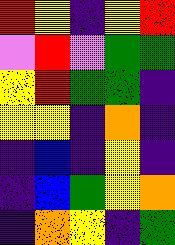[["red", "yellow", "indigo", "yellow", "red"], ["violet", "red", "violet", "green", "green"], ["yellow", "red", "green", "green", "indigo"], ["yellow", "yellow", "indigo", "orange", "indigo"], ["indigo", "blue", "indigo", "yellow", "indigo"], ["indigo", "blue", "green", "yellow", "orange"], ["indigo", "orange", "yellow", "indigo", "green"]]